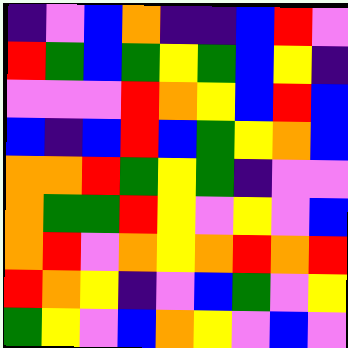[["indigo", "violet", "blue", "orange", "indigo", "indigo", "blue", "red", "violet"], ["red", "green", "blue", "green", "yellow", "green", "blue", "yellow", "indigo"], ["violet", "violet", "violet", "red", "orange", "yellow", "blue", "red", "blue"], ["blue", "indigo", "blue", "red", "blue", "green", "yellow", "orange", "blue"], ["orange", "orange", "red", "green", "yellow", "green", "indigo", "violet", "violet"], ["orange", "green", "green", "red", "yellow", "violet", "yellow", "violet", "blue"], ["orange", "red", "violet", "orange", "yellow", "orange", "red", "orange", "red"], ["red", "orange", "yellow", "indigo", "violet", "blue", "green", "violet", "yellow"], ["green", "yellow", "violet", "blue", "orange", "yellow", "violet", "blue", "violet"]]